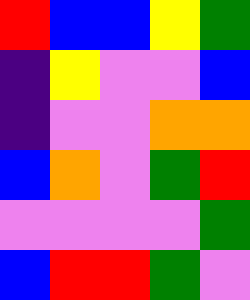[["red", "blue", "blue", "yellow", "green"], ["indigo", "yellow", "violet", "violet", "blue"], ["indigo", "violet", "violet", "orange", "orange"], ["blue", "orange", "violet", "green", "red"], ["violet", "violet", "violet", "violet", "green"], ["blue", "red", "red", "green", "violet"]]